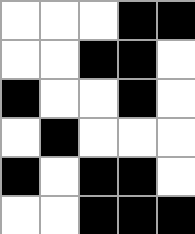[["white", "white", "white", "black", "black"], ["white", "white", "black", "black", "white"], ["black", "white", "white", "black", "white"], ["white", "black", "white", "white", "white"], ["black", "white", "black", "black", "white"], ["white", "white", "black", "black", "black"]]